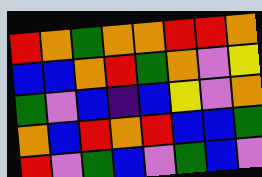[["red", "orange", "green", "orange", "orange", "red", "red", "orange"], ["blue", "blue", "orange", "red", "green", "orange", "violet", "yellow"], ["green", "violet", "blue", "indigo", "blue", "yellow", "violet", "orange"], ["orange", "blue", "red", "orange", "red", "blue", "blue", "green"], ["red", "violet", "green", "blue", "violet", "green", "blue", "violet"]]